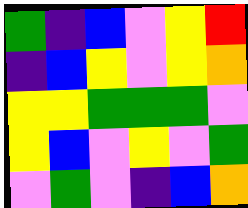[["green", "indigo", "blue", "violet", "yellow", "red"], ["indigo", "blue", "yellow", "violet", "yellow", "orange"], ["yellow", "yellow", "green", "green", "green", "violet"], ["yellow", "blue", "violet", "yellow", "violet", "green"], ["violet", "green", "violet", "indigo", "blue", "orange"]]